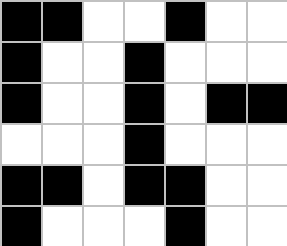[["black", "black", "white", "white", "black", "white", "white"], ["black", "white", "white", "black", "white", "white", "white"], ["black", "white", "white", "black", "white", "black", "black"], ["white", "white", "white", "black", "white", "white", "white"], ["black", "black", "white", "black", "black", "white", "white"], ["black", "white", "white", "white", "black", "white", "white"]]